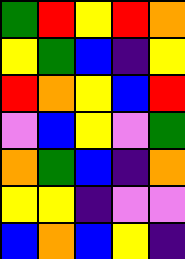[["green", "red", "yellow", "red", "orange"], ["yellow", "green", "blue", "indigo", "yellow"], ["red", "orange", "yellow", "blue", "red"], ["violet", "blue", "yellow", "violet", "green"], ["orange", "green", "blue", "indigo", "orange"], ["yellow", "yellow", "indigo", "violet", "violet"], ["blue", "orange", "blue", "yellow", "indigo"]]